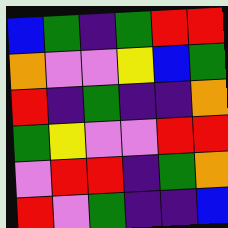[["blue", "green", "indigo", "green", "red", "red"], ["orange", "violet", "violet", "yellow", "blue", "green"], ["red", "indigo", "green", "indigo", "indigo", "orange"], ["green", "yellow", "violet", "violet", "red", "red"], ["violet", "red", "red", "indigo", "green", "orange"], ["red", "violet", "green", "indigo", "indigo", "blue"]]